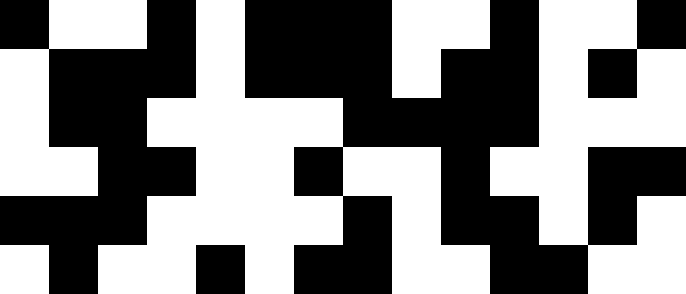[["black", "white", "white", "black", "white", "black", "black", "black", "white", "white", "black", "white", "white", "black"], ["white", "black", "black", "black", "white", "black", "black", "black", "white", "black", "black", "white", "black", "white"], ["white", "black", "black", "white", "white", "white", "white", "black", "black", "black", "black", "white", "white", "white"], ["white", "white", "black", "black", "white", "white", "black", "white", "white", "black", "white", "white", "black", "black"], ["black", "black", "black", "white", "white", "white", "white", "black", "white", "black", "black", "white", "black", "white"], ["white", "black", "white", "white", "black", "white", "black", "black", "white", "white", "black", "black", "white", "white"]]